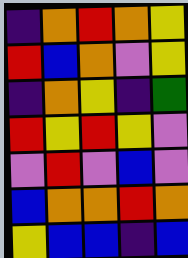[["indigo", "orange", "red", "orange", "yellow"], ["red", "blue", "orange", "violet", "yellow"], ["indigo", "orange", "yellow", "indigo", "green"], ["red", "yellow", "red", "yellow", "violet"], ["violet", "red", "violet", "blue", "violet"], ["blue", "orange", "orange", "red", "orange"], ["yellow", "blue", "blue", "indigo", "blue"]]